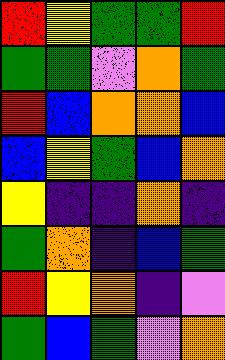[["red", "yellow", "green", "green", "red"], ["green", "green", "violet", "orange", "green"], ["red", "blue", "orange", "orange", "blue"], ["blue", "yellow", "green", "blue", "orange"], ["yellow", "indigo", "indigo", "orange", "indigo"], ["green", "orange", "indigo", "blue", "green"], ["red", "yellow", "orange", "indigo", "violet"], ["green", "blue", "green", "violet", "orange"]]